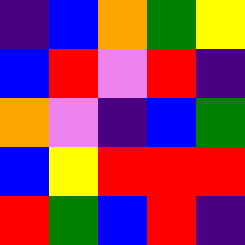[["indigo", "blue", "orange", "green", "yellow"], ["blue", "red", "violet", "red", "indigo"], ["orange", "violet", "indigo", "blue", "green"], ["blue", "yellow", "red", "red", "red"], ["red", "green", "blue", "red", "indigo"]]